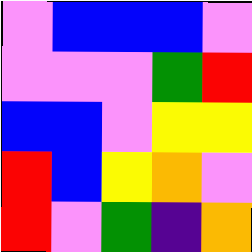[["violet", "blue", "blue", "blue", "violet"], ["violet", "violet", "violet", "green", "red"], ["blue", "blue", "violet", "yellow", "yellow"], ["red", "blue", "yellow", "orange", "violet"], ["red", "violet", "green", "indigo", "orange"]]